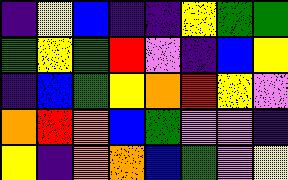[["indigo", "yellow", "blue", "indigo", "indigo", "yellow", "green", "green"], ["green", "yellow", "green", "red", "violet", "indigo", "blue", "yellow"], ["indigo", "blue", "green", "yellow", "orange", "red", "yellow", "violet"], ["orange", "red", "orange", "blue", "green", "violet", "violet", "indigo"], ["yellow", "indigo", "orange", "orange", "blue", "green", "violet", "yellow"]]